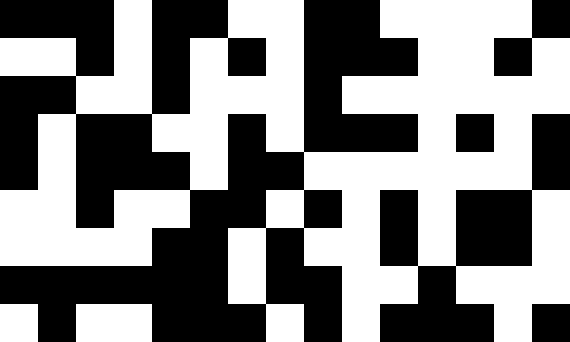[["black", "black", "black", "white", "black", "black", "white", "white", "black", "black", "white", "white", "white", "white", "black"], ["white", "white", "black", "white", "black", "white", "black", "white", "black", "black", "black", "white", "white", "black", "white"], ["black", "black", "white", "white", "black", "white", "white", "white", "black", "white", "white", "white", "white", "white", "white"], ["black", "white", "black", "black", "white", "white", "black", "white", "black", "black", "black", "white", "black", "white", "black"], ["black", "white", "black", "black", "black", "white", "black", "black", "white", "white", "white", "white", "white", "white", "black"], ["white", "white", "black", "white", "white", "black", "black", "white", "black", "white", "black", "white", "black", "black", "white"], ["white", "white", "white", "white", "black", "black", "white", "black", "white", "white", "black", "white", "black", "black", "white"], ["black", "black", "black", "black", "black", "black", "white", "black", "black", "white", "white", "black", "white", "white", "white"], ["white", "black", "white", "white", "black", "black", "black", "white", "black", "white", "black", "black", "black", "white", "black"]]